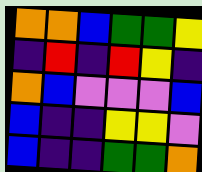[["orange", "orange", "blue", "green", "green", "yellow"], ["indigo", "red", "indigo", "red", "yellow", "indigo"], ["orange", "blue", "violet", "violet", "violet", "blue"], ["blue", "indigo", "indigo", "yellow", "yellow", "violet"], ["blue", "indigo", "indigo", "green", "green", "orange"]]